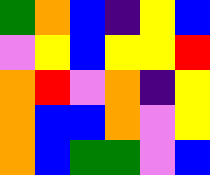[["green", "orange", "blue", "indigo", "yellow", "blue"], ["violet", "yellow", "blue", "yellow", "yellow", "red"], ["orange", "red", "violet", "orange", "indigo", "yellow"], ["orange", "blue", "blue", "orange", "violet", "yellow"], ["orange", "blue", "green", "green", "violet", "blue"]]